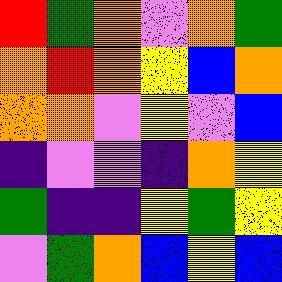[["red", "green", "orange", "violet", "orange", "green"], ["orange", "red", "orange", "yellow", "blue", "orange"], ["orange", "orange", "violet", "yellow", "violet", "blue"], ["indigo", "violet", "violet", "indigo", "orange", "yellow"], ["green", "indigo", "indigo", "yellow", "green", "yellow"], ["violet", "green", "orange", "blue", "yellow", "blue"]]